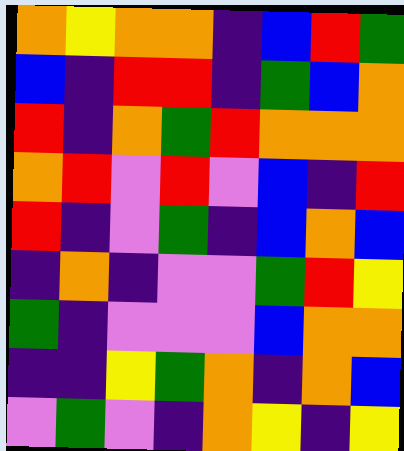[["orange", "yellow", "orange", "orange", "indigo", "blue", "red", "green"], ["blue", "indigo", "red", "red", "indigo", "green", "blue", "orange"], ["red", "indigo", "orange", "green", "red", "orange", "orange", "orange"], ["orange", "red", "violet", "red", "violet", "blue", "indigo", "red"], ["red", "indigo", "violet", "green", "indigo", "blue", "orange", "blue"], ["indigo", "orange", "indigo", "violet", "violet", "green", "red", "yellow"], ["green", "indigo", "violet", "violet", "violet", "blue", "orange", "orange"], ["indigo", "indigo", "yellow", "green", "orange", "indigo", "orange", "blue"], ["violet", "green", "violet", "indigo", "orange", "yellow", "indigo", "yellow"]]